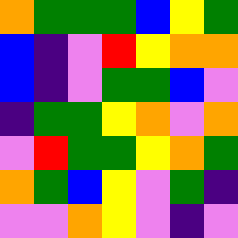[["orange", "green", "green", "green", "blue", "yellow", "green"], ["blue", "indigo", "violet", "red", "yellow", "orange", "orange"], ["blue", "indigo", "violet", "green", "green", "blue", "violet"], ["indigo", "green", "green", "yellow", "orange", "violet", "orange"], ["violet", "red", "green", "green", "yellow", "orange", "green"], ["orange", "green", "blue", "yellow", "violet", "green", "indigo"], ["violet", "violet", "orange", "yellow", "violet", "indigo", "violet"]]